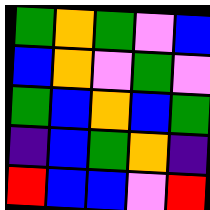[["green", "orange", "green", "violet", "blue"], ["blue", "orange", "violet", "green", "violet"], ["green", "blue", "orange", "blue", "green"], ["indigo", "blue", "green", "orange", "indigo"], ["red", "blue", "blue", "violet", "red"]]